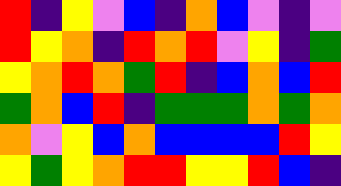[["red", "indigo", "yellow", "violet", "blue", "indigo", "orange", "blue", "violet", "indigo", "violet"], ["red", "yellow", "orange", "indigo", "red", "orange", "red", "violet", "yellow", "indigo", "green"], ["yellow", "orange", "red", "orange", "green", "red", "indigo", "blue", "orange", "blue", "red"], ["green", "orange", "blue", "red", "indigo", "green", "green", "green", "orange", "green", "orange"], ["orange", "violet", "yellow", "blue", "orange", "blue", "blue", "blue", "blue", "red", "yellow"], ["yellow", "green", "yellow", "orange", "red", "red", "yellow", "yellow", "red", "blue", "indigo"]]